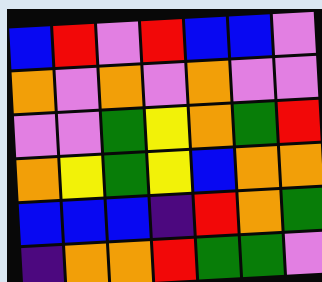[["blue", "red", "violet", "red", "blue", "blue", "violet"], ["orange", "violet", "orange", "violet", "orange", "violet", "violet"], ["violet", "violet", "green", "yellow", "orange", "green", "red"], ["orange", "yellow", "green", "yellow", "blue", "orange", "orange"], ["blue", "blue", "blue", "indigo", "red", "orange", "green"], ["indigo", "orange", "orange", "red", "green", "green", "violet"]]